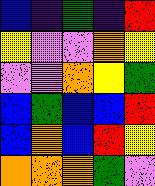[["blue", "indigo", "green", "indigo", "red"], ["yellow", "violet", "violet", "orange", "yellow"], ["violet", "violet", "orange", "yellow", "green"], ["blue", "green", "blue", "blue", "red"], ["blue", "orange", "blue", "red", "yellow"], ["orange", "orange", "orange", "green", "violet"]]